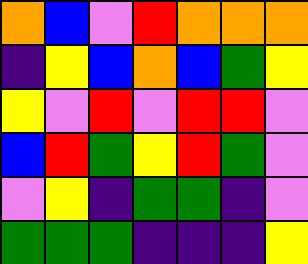[["orange", "blue", "violet", "red", "orange", "orange", "orange"], ["indigo", "yellow", "blue", "orange", "blue", "green", "yellow"], ["yellow", "violet", "red", "violet", "red", "red", "violet"], ["blue", "red", "green", "yellow", "red", "green", "violet"], ["violet", "yellow", "indigo", "green", "green", "indigo", "violet"], ["green", "green", "green", "indigo", "indigo", "indigo", "yellow"]]